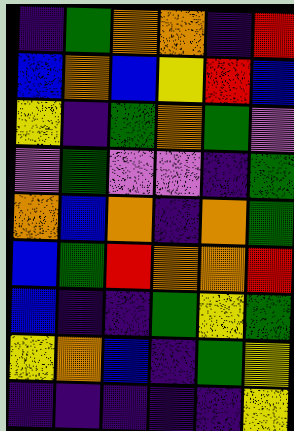[["indigo", "green", "orange", "orange", "indigo", "red"], ["blue", "orange", "blue", "yellow", "red", "blue"], ["yellow", "indigo", "green", "orange", "green", "violet"], ["violet", "green", "violet", "violet", "indigo", "green"], ["orange", "blue", "orange", "indigo", "orange", "green"], ["blue", "green", "red", "orange", "orange", "red"], ["blue", "indigo", "indigo", "green", "yellow", "green"], ["yellow", "orange", "blue", "indigo", "green", "yellow"], ["indigo", "indigo", "indigo", "indigo", "indigo", "yellow"]]